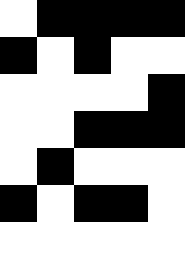[["white", "black", "black", "black", "black"], ["black", "white", "black", "white", "white"], ["white", "white", "white", "white", "black"], ["white", "white", "black", "black", "black"], ["white", "black", "white", "white", "white"], ["black", "white", "black", "black", "white"], ["white", "white", "white", "white", "white"]]